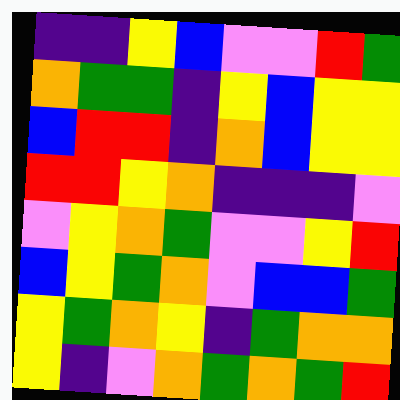[["indigo", "indigo", "yellow", "blue", "violet", "violet", "red", "green"], ["orange", "green", "green", "indigo", "yellow", "blue", "yellow", "yellow"], ["blue", "red", "red", "indigo", "orange", "blue", "yellow", "yellow"], ["red", "red", "yellow", "orange", "indigo", "indigo", "indigo", "violet"], ["violet", "yellow", "orange", "green", "violet", "violet", "yellow", "red"], ["blue", "yellow", "green", "orange", "violet", "blue", "blue", "green"], ["yellow", "green", "orange", "yellow", "indigo", "green", "orange", "orange"], ["yellow", "indigo", "violet", "orange", "green", "orange", "green", "red"]]